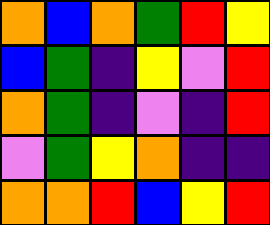[["orange", "blue", "orange", "green", "red", "yellow"], ["blue", "green", "indigo", "yellow", "violet", "red"], ["orange", "green", "indigo", "violet", "indigo", "red"], ["violet", "green", "yellow", "orange", "indigo", "indigo"], ["orange", "orange", "red", "blue", "yellow", "red"]]